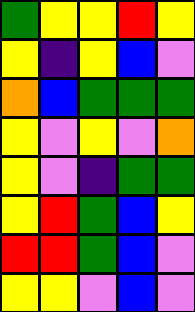[["green", "yellow", "yellow", "red", "yellow"], ["yellow", "indigo", "yellow", "blue", "violet"], ["orange", "blue", "green", "green", "green"], ["yellow", "violet", "yellow", "violet", "orange"], ["yellow", "violet", "indigo", "green", "green"], ["yellow", "red", "green", "blue", "yellow"], ["red", "red", "green", "blue", "violet"], ["yellow", "yellow", "violet", "blue", "violet"]]